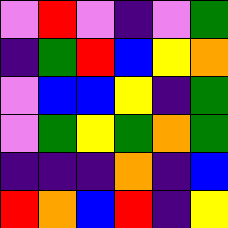[["violet", "red", "violet", "indigo", "violet", "green"], ["indigo", "green", "red", "blue", "yellow", "orange"], ["violet", "blue", "blue", "yellow", "indigo", "green"], ["violet", "green", "yellow", "green", "orange", "green"], ["indigo", "indigo", "indigo", "orange", "indigo", "blue"], ["red", "orange", "blue", "red", "indigo", "yellow"]]